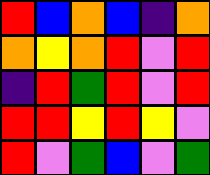[["red", "blue", "orange", "blue", "indigo", "orange"], ["orange", "yellow", "orange", "red", "violet", "red"], ["indigo", "red", "green", "red", "violet", "red"], ["red", "red", "yellow", "red", "yellow", "violet"], ["red", "violet", "green", "blue", "violet", "green"]]